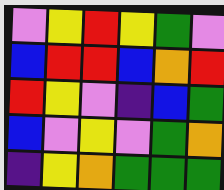[["violet", "yellow", "red", "yellow", "green", "violet"], ["blue", "red", "red", "blue", "orange", "red"], ["red", "yellow", "violet", "indigo", "blue", "green"], ["blue", "violet", "yellow", "violet", "green", "orange"], ["indigo", "yellow", "orange", "green", "green", "green"]]